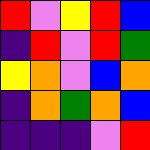[["red", "violet", "yellow", "red", "blue"], ["indigo", "red", "violet", "red", "green"], ["yellow", "orange", "violet", "blue", "orange"], ["indigo", "orange", "green", "orange", "blue"], ["indigo", "indigo", "indigo", "violet", "red"]]